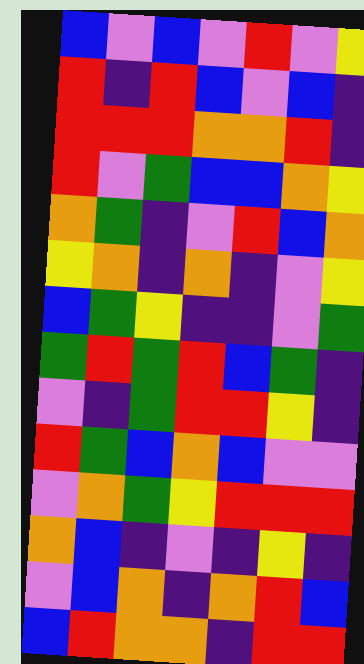[["blue", "violet", "blue", "violet", "red", "violet", "yellow"], ["red", "indigo", "red", "blue", "violet", "blue", "indigo"], ["red", "red", "red", "orange", "orange", "red", "indigo"], ["red", "violet", "green", "blue", "blue", "orange", "yellow"], ["orange", "green", "indigo", "violet", "red", "blue", "orange"], ["yellow", "orange", "indigo", "orange", "indigo", "violet", "yellow"], ["blue", "green", "yellow", "indigo", "indigo", "violet", "green"], ["green", "red", "green", "red", "blue", "green", "indigo"], ["violet", "indigo", "green", "red", "red", "yellow", "indigo"], ["red", "green", "blue", "orange", "blue", "violet", "violet"], ["violet", "orange", "green", "yellow", "red", "red", "red"], ["orange", "blue", "indigo", "violet", "indigo", "yellow", "indigo"], ["violet", "blue", "orange", "indigo", "orange", "red", "blue"], ["blue", "red", "orange", "orange", "indigo", "red", "red"]]